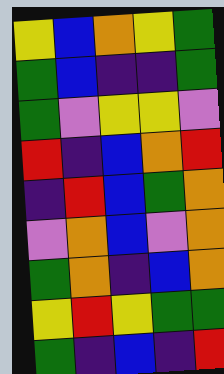[["yellow", "blue", "orange", "yellow", "green"], ["green", "blue", "indigo", "indigo", "green"], ["green", "violet", "yellow", "yellow", "violet"], ["red", "indigo", "blue", "orange", "red"], ["indigo", "red", "blue", "green", "orange"], ["violet", "orange", "blue", "violet", "orange"], ["green", "orange", "indigo", "blue", "orange"], ["yellow", "red", "yellow", "green", "green"], ["green", "indigo", "blue", "indigo", "red"]]